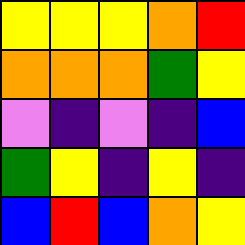[["yellow", "yellow", "yellow", "orange", "red"], ["orange", "orange", "orange", "green", "yellow"], ["violet", "indigo", "violet", "indigo", "blue"], ["green", "yellow", "indigo", "yellow", "indigo"], ["blue", "red", "blue", "orange", "yellow"]]